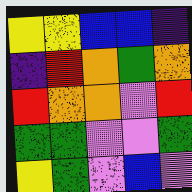[["yellow", "yellow", "blue", "blue", "indigo"], ["indigo", "red", "orange", "green", "orange"], ["red", "orange", "orange", "violet", "red"], ["green", "green", "violet", "violet", "green"], ["yellow", "green", "violet", "blue", "violet"]]